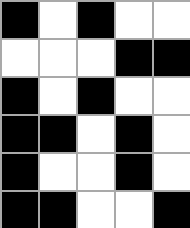[["black", "white", "black", "white", "white"], ["white", "white", "white", "black", "black"], ["black", "white", "black", "white", "white"], ["black", "black", "white", "black", "white"], ["black", "white", "white", "black", "white"], ["black", "black", "white", "white", "black"]]